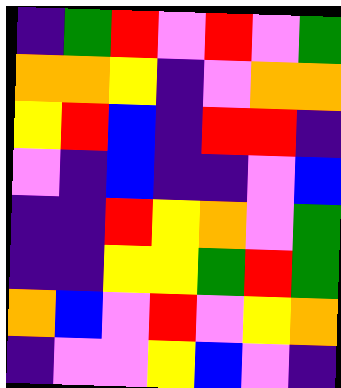[["indigo", "green", "red", "violet", "red", "violet", "green"], ["orange", "orange", "yellow", "indigo", "violet", "orange", "orange"], ["yellow", "red", "blue", "indigo", "red", "red", "indigo"], ["violet", "indigo", "blue", "indigo", "indigo", "violet", "blue"], ["indigo", "indigo", "red", "yellow", "orange", "violet", "green"], ["indigo", "indigo", "yellow", "yellow", "green", "red", "green"], ["orange", "blue", "violet", "red", "violet", "yellow", "orange"], ["indigo", "violet", "violet", "yellow", "blue", "violet", "indigo"]]